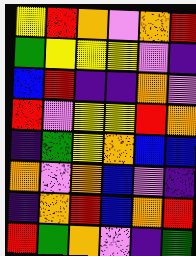[["yellow", "red", "orange", "violet", "orange", "red"], ["green", "yellow", "yellow", "yellow", "violet", "indigo"], ["blue", "red", "indigo", "indigo", "orange", "violet"], ["red", "violet", "yellow", "yellow", "red", "orange"], ["indigo", "green", "yellow", "orange", "blue", "blue"], ["orange", "violet", "orange", "blue", "violet", "indigo"], ["indigo", "orange", "red", "blue", "orange", "red"], ["red", "green", "orange", "violet", "indigo", "green"]]